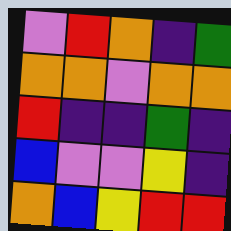[["violet", "red", "orange", "indigo", "green"], ["orange", "orange", "violet", "orange", "orange"], ["red", "indigo", "indigo", "green", "indigo"], ["blue", "violet", "violet", "yellow", "indigo"], ["orange", "blue", "yellow", "red", "red"]]